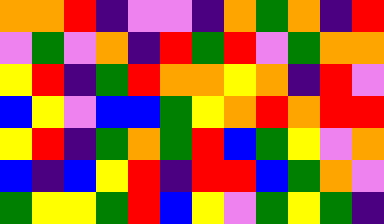[["orange", "orange", "red", "indigo", "violet", "violet", "indigo", "orange", "green", "orange", "indigo", "red"], ["violet", "green", "violet", "orange", "indigo", "red", "green", "red", "violet", "green", "orange", "orange"], ["yellow", "red", "indigo", "green", "red", "orange", "orange", "yellow", "orange", "indigo", "red", "violet"], ["blue", "yellow", "violet", "blue", "blue", "green", "yellow", "orange", "red", "orange", "red", "red"], ["yellow", "red", "indigo", "green", "orange", "green", "red", "blue", "green", "yellow", "violet", "orange"], ["blue", "indigo", "blue", "yellow", "red", "indigo", "red", "red", "blue", "green", "orange", "violet"], ["green", "yellow", "yellow", "green", "red", "blue", "yellow", "violet", "green", "yellow", "green", "indigo"]]